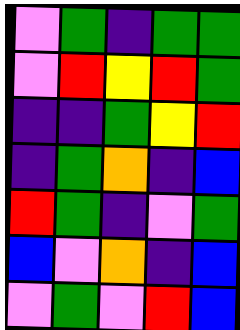[["violet", "green", "indigo", "green", "green"], ["violet", "red", "yellow", "red", "green"], ["indigo", "indigo", "green", "yellow", "red"], ["indigo", "green", "orange", "indigo", "blue"], ["red", "green", "indigo", "violet", "green"], ["blue", "violet", "orange", "indigo", "blue"], ["violet", "green", "violet", "red", "blue"]]